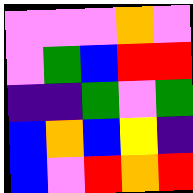[["violet", "violet", "violet", "orange", "violet"], ["violet", "green", "blue", "red", "red"], ["indigo", "indigo", "green", "violet", "green"], ["blue", "orange", "blue", "yellow", "indigo"], ["blue", "violet", "red", "orange", "red"]]